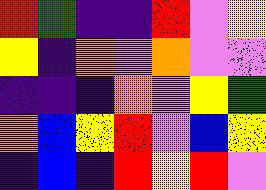[["red", "green", "indigo", "indigo", "red", "violet", "yellow"], ["yellow", "indigo", "orange", "violet", "orange", "violet", "violet"], ["indigo", "indigo", "indigo", "orange", "violet", "yellow", "green"], ["orange", "blue", "yellow", "red", "violet", "blue", "yellow"], ["indigo", "blue", "indigo", "red", "yellow", "red", "violet"]]